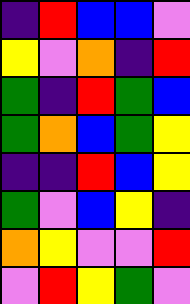[["indigo", "red", "blue", "blue", "violet"], ["yellow", "violet", "orange", "indigo", "red"], ["green", "indigo", "red", "green", "blue"], ["green", "orange", "blue", "green", "yellow"], ["indigo", "indigo", "red", "blue", "yellow"], ["green", "violet", "blue", "yellow", "indigo"], ["orange", "yellow", "violet", "violet", "red"], ["violet", "red", "yellow", "green", "violet"]]